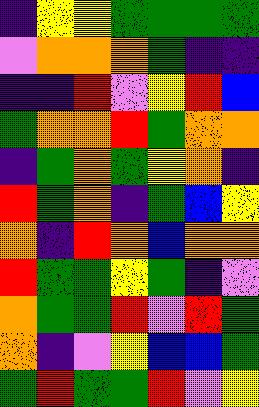[["indigo", "yellow", "yellow", "green", "green", "green", "green"], ["violet", "orange", "orange", "orange", "green", "indigo", "indigo"], ["indigo", "indigo", "red", "violet", "yellow", "red", "blue"], ["green", "orange", "orange", "red", "green", "orange", "orange"], ["indigo", "green", "orange", "green", "yellow", "orange", "indigo"], ["red", "green", "orange", "indigo", "green", "blue", "yellow"], ["orange", "indigo", "red", "orange", "blue", "orange", "orange"], ["red", "green", "green", "yellow", "green", "indigo", "violet"], ["orange", "green", "green", "red", "violet", "red", "green"], ["orange", "indigo", "violet", "yellow", "blue", "blue", "green"], ["green", "red", "green", "green", "red", "violet", "yellow"]]